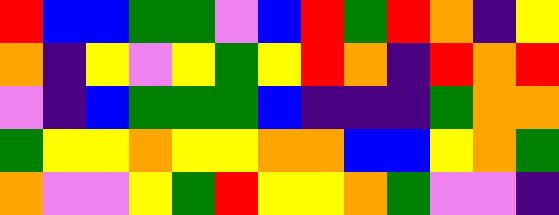[["red", "blue", "blue", "green", "green", "violet", "blue", "red", "green", "red", "orange", "indigo", "yellow"], ["orange", "indigo", "yellow", "violet", "yellow", "green", "yellow", "red", "orange", "indigo", "red", "orange", "red"], ["violet", "indigo", "blue", "green", "green", "green", "blue", "indigo", "indigo", "indigo", "green", "orange", "orange"], ["green", "yellow", "yellow", "orange", "yellow", "yellow", "orange", "orange", "blue", "blue", "yellow", "orange", "green"], ["orange", "violet", "violet", "yellow", "green", "red", "yellow", "yellow", "orange", "green", "violet", "violet", "indigo"]]